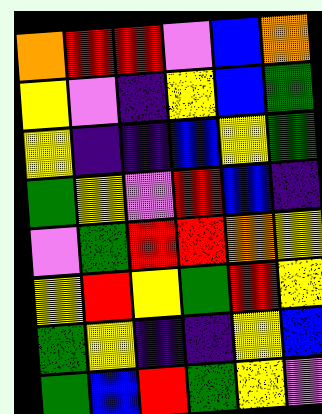[["orange", "red", "red", "violet", "blue", "orange"], ["yellow", "violet", "indigo", "yellow", "blue", "green"], ["yellow", "indigo", "indigo", "blue", "yellow", "green"], ["green", "yellow", "violet", "red", "blue", "indigo"], ["violet", "green", "red", "red", "orange", "yellow"], ["yellow", "red", "yellow", "green", "red", "yellow"], ["green", "yellow", "indigo", "indigo", "yellow", "blue"], ["green", "blue", "red", "green", "yellow", "violet"]]